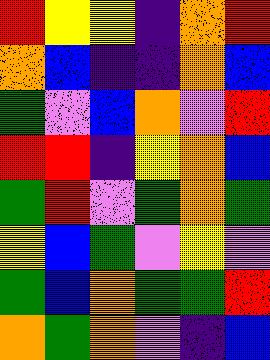[["red", "yellow", "yellow", "indigo", "orange", "red"], ["orange", "blue", "indigo", "indigo", "orange", "blue"], ["green", "violet", "blue", "orange", "violet", "red"], ["red", "red", "indigo", "yellow", "orange", "blue"], ["green", "red", "violet", "green", "orange", "green"], ["yellow", "blue", "green", "violet", "yellow", "violet"], ["green", "blue", "orange", "green", "green", "red"], ["orange", "green", "orange", "violet", "indigo", "blue"]]